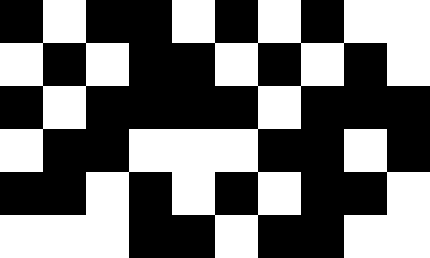[["black", "white", "black", "black", "white", "black", "white", "black", "white", "white"], ["white", "black", "white", "black", "black", "white", "black", "white", "black", "white"], ["black", "white", "black", "black", "black", "black", "white", "black", "black", "black"], ["white", "black", "black", "white", "white", "white", "black", "black", "white", "black"], ["black", "black", "white", "black", "white", "black", "white", "black", "black", "white"], ["white", "white", "white", "black", "black", "white", "black", "black", "white", "white"]]